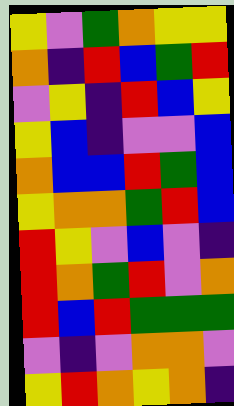[["yellow", "violet", "green", "orange", "yellow", "yellow"], ["orange", "indigo", "red", "blue", "green", "red"], ["violet", "yellow", "indigo", "red", "blue", "yellow"], ["yellow", "blue", "indigo", "violet", "violet", "blue"], ["orange", "blue", "blue", "red", "green", "blue"], ["yellow", "orange", "orange", "green", "red", "blue"], ["red", "yellow", "violet", "blue", "violet", "indigo"], ["red", "orange", "green", "red", "violet", "orange"], ["red", "blue", "red", "green", "green", "green"], ["violet", "indigo", "violet", "orange", "orange", "violet"], ["yellow", "red", "orange", "yellow", "orange", "indigo"]]